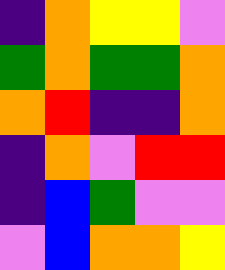[["indigo", "orange", "yellow", "yellow", "violet"], ["green", "orange", "green", "green", "orange"], ["orange", "red", "indigo", "indigo", "orange"], ["indigo", "orange", "violet", "red", "red"], ["indigo", "blue", "green", "violet", "violet"], ["violet", "blue", "orange", "orange", "yellow"]]